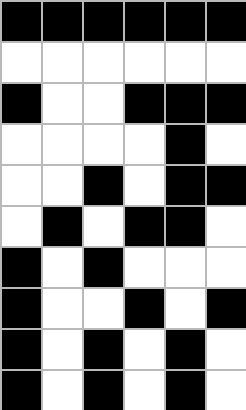[["black", "black", "black", "black", "black", "black"], ["white", "white", "white", "white", "white", "white"], ["black", "white", "white", "black", "black", "black"], ["white", "white", "white", "white", "black", "white"], ["white", "white", "black", "white", "black", "black"], ["white", "black", "white", "black", "black", "white"], ["black", "white", "black", "white", "white", "white"], ["black", "white", "white", "black", "white", "black"], ["black", "white", "black", "white", "black", "white"], ["black", "white", "black", "white", "black", "white"]]